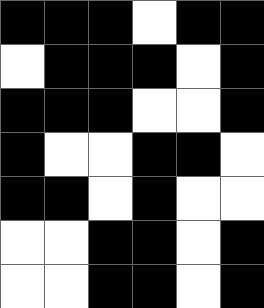[["black", "black", "black", "white", "black", "black"], ["white", "black", "black", "black", "white", "black"], ["black", "black", "black", "white", "white", "black"], ["black", "white", "white", "black", "black", "white"], ["black", "black", "white", "black", "white", "white"], ["white", "white", "black", "black", "white", "black"], ["white", "white", "black", "black", "white", "black"]]